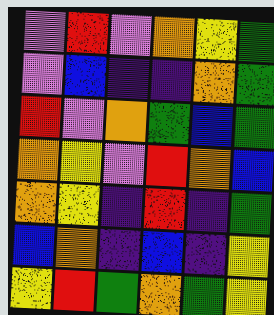[["violet", "red", "violet", "orange", "yellow", "green"], ["violet", "blue", "indigo", "indigo", "orange", "green"], ["red", "violet", "orange", "green", "blue", "green"], ["orange", "yellow", "violet", "red", "orange", "blue"], ["orange", "yellow", "indigo", "red", "indigo", "green"], ["blue", "orange", "indigo", "blue", "indigo", "yellow"], ["yellow", "red", "green", "orange", "green", "yellow"]]